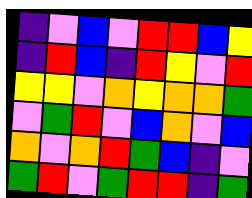[["indigo", "violet", "blue", "violet", "red", "red", "blue", "yellow"], ["indigo", "red", "blue", "indigo", "red", "yellow", "violet", "red"], ["yellow", "yellow", "violet", "orange", "yellow", "orange", "orange", "green"], ["violet", "green", "red", "violet", "blue", "orange", "violet", "blue"], ["orange", "violet", "orange", "red", "green", "blue", "indigo", "violet"], ["green", "red", "violet", "green", "red", "red", "indigo", "green"]]